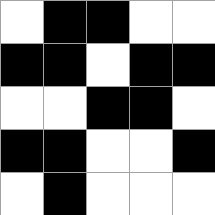[["white", "black", "black", "white", "white"], ["black", "black", "white", "black", "black"], ["white", "white", "black", "black", "white"], ["black", "black", "white", "white", "black"], ["white", "black", "white", "white", "white"]]